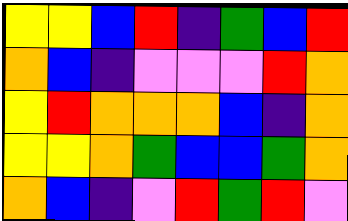[["yellow", "yellow", "blue", "red", "indigo", "green", "blue", "red"], ["orange", "blue", "indigo", "violet", "violet", "violet", "red", "orange"], ["yellow", "red", "orange", "orange", "orange", "blue", "indigo", "orange"], ["yellow", "yellow", "orange", "green", "blue", "blue", "green", "orange"], ["orange", "blue", "indigo", "violet", "red", "green", "red", "violet"]]